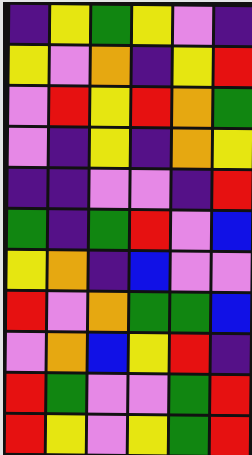[["indigo", "yellow", "green", "yellow", "violet", "indigo"], ["yellow", "violet", "orange", "indigo", "yellow", "red"], ["violet", "red", "yellow", "red", "orange", "green"], ["violet", "indigo", "yellow", "indigo", "orange", "yellow"], ["indigo", "indigo", "violet", "violet", "indigo", "red"], ["green", "indigo", "green", "red", "violet", "blue"], ["yellow", "orange", "indigo", "blue", "violet", "violet"], ["red", "violet", "orange", "green", "green", "blue"], ["violet", "orange", "blue", "yellow", "red", "indigo"], ["red", "green", "violet", "violet", "green", "red"], ["red", "yellow", "violet", "yellow", "green", "red"]]